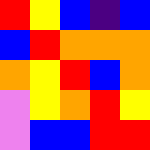[["red", "yellow", "blue", "indigo", "blue"], ["blue", "red", "orange", "orange", "orange"], ["orange", "yellow", "red", "blue", "orange"], ["violet", "yellow", "orange", "red", "yellow"], ["violet", "blue", "blue", "red", "red"]]